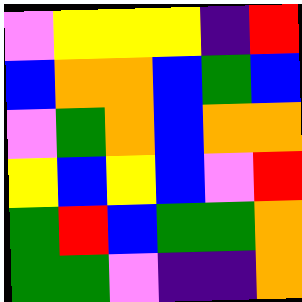[["violet", "yellow", "yellow", "yellow", "indigo", "red"], ["blue", "orange", "orange", "blue", "green", "blue"], ["violet", "green", "orange", "blue", "orange", "orange"], ["yellow", "blue", "yellow", "blue", "violet", "red"], ["green", "red", "blue", "green", "green", "orange"], ["green", "green", "violet", "indigo", "indigo", "orange"]]